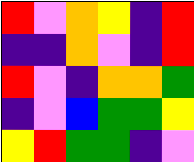[["red", "violet", "orange", "yellow", "indigo", "red"], ["indigo", "indigo", "orange", "violet", "indigo", "red"], ["red", "violet", "indigo", "orange", "orange", "green"], ["indigo", "violet", "blue", "green", "green", "yellow"], ["yellow", "red", "green", "green", "indigo", "violet"]]